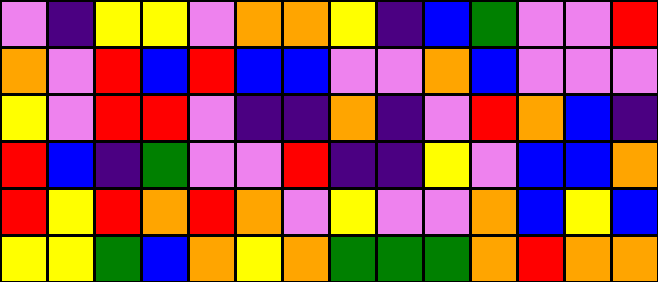[["violet", "indigo", "yellow", "yellow", "violet", "orange", "orange", "yellow", "indigo", "blue", "green", "violet", "violet", "red"], ["orange", "violet", "red", "blue", "red", "blue", "blue", "violet", "violet", "orange", "blue", "violet", "violet", "violet"], ["yellow", "violet", "red", "red", "violet", "indigo", "indigo", "orange", "indigo", "violet", "red", "orange", "blue", "indigo"], ["red", "blue", "indigo", "green", "violet", "violet", "red", "indigo", "indigo", "yellow", "violet", "blue", "blue", "orange"], ["red", "yellow", "red", "orange", "red", "orange", "violet", "yellow", "violet", "violet", "orange", "blue", "yellow", "blue"], ["yellow", "yellow", "green", "blue", "orange", "yellow", "orange", "green", "green", "green", "orange", "red", "orange", "orange"]]